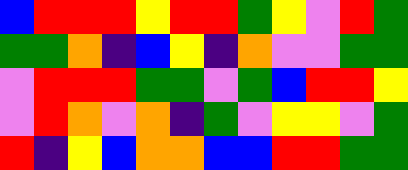[["blue", "red", "red", "red", "yellow", "red", "red", "green", "yellow", "violet", "red", "green"], ["green", "green", "orange", "indigo", "blue", "yellow", "indigo", "orange", "violet", "violet", "green", "green"], ["violet", "red", "red", "red", "green", "green", "violet", "green", "blue", "red", "red", "yellow"], ["violet", "red", "orange", "violet", "orange", "indigo", "green", "violet", "yellow", "yellow", "violet", "green"], ["red", "indigo", "yellow", "blue", "orange", "orange", "blue", "blue", "red", "red", "green", "green"]]